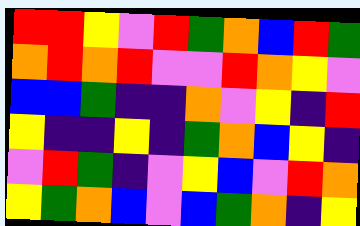[["red", "red", "yellow", "violet", "red", "green", "orange", "blue", "red", "green"], ["orange", "red", "orange", "red", "violet", "violet", "red", "orange", "yellow", "violet"], ["blue", "blue", "green", "indigo", "indigo", "orange", "violet", "yellow", "indigo", "red"], ["yellow", "indigo", "indigo", "yellow", "indigo", "green", "orange", "blue", "yellow", "indigo"], ["violet", "red", "green", "indigo", "violet", "yellow", "blue", "violet", "red", "orange"], ["yellow", "green", "orange", "blue", "violet", "blue", "green", "orange", "indigo", "yellow"]]